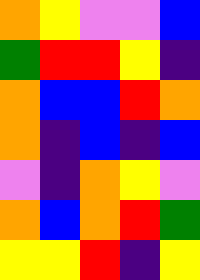[["orange", "yellow", "violet", "violet", "blue"], ["green", "red", "red", "yellow", "indigo"], ["orange", "blue", "blue", "red", "orange"], ["orange", "indigo", "blue", "indigo", "blue"], ["violet", "indigo", "orange", "yellow", "violet"], ["orange", "blue", "orange", "red", "green"], ["yellow", "yellow", "red", "indigo", "yellow"]]